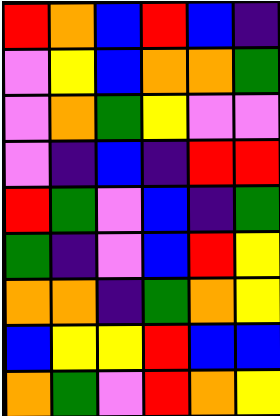[["red", "orange", "blue", "red", "blue", "indigo"], ["violet", "yellow", "blue", "orange", "orange", "green"], ["violet", "orange", "green", "yellow", "violet", "violet"], ["violet", "indigo", "blue", "indigo", "red", "red"], ["red", "green", "violet", "blue", "indigo", "green"], ["green", "indigo", "violet", "blue", "red", "yellow"], ["orange", "orange", "indigo", "green", "orange", "yellow"], ["blue", "yellow", "yellow", "red", "blue", "blue"], ["orange", "green", "violet", "red", "orange", "yellow"]]